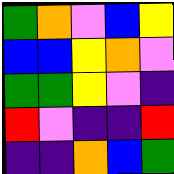[["green", "orange", "violet", "blue", "yellow"], ["blue", "blue", "yellow", "orange", "violet"], ["green", "green", "yellow", "violet", "indigo"], ["red", "violet", "indigo", "indigo", "red"], ["indigo", "indigo", "orange", "blue", "green"]]